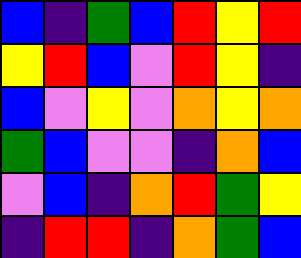[["blue", "indigo", "green", "blue", "red", "yellow", "red"], ["yellow", "red", "blue", "violet", "red", "yellow", "indigo"], ["blue", "violet", "yellow", "violet", "orange", "yellow", "orange"], ["green", "blue", "violet", "violet", "indigo", "orange", "blue"], ["violet", "blue", "indigo", "orange", "red", "green", "yellow"], ["indigo", "red", "red", "indigo", "orange", "green", "blue"]]